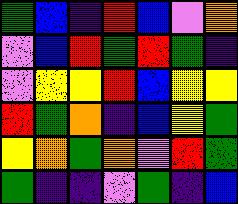[["green", "blue", "indigo", "red", "blue", "violet", "orange"], ["violet", "blue", "red", "green", "red", "green", "indigo"], ["violet", "yellow", "yellow", "red", "blue", "yellow", "yellow"], ["red", "green", "orange", "indigo", "blue", "yellow", "green"], ["yellow", "orange", "green", "orange", "violet", "red", "green"], ["green", "indigo", "indigo", "violet", "green", "indigo", "blue"]]